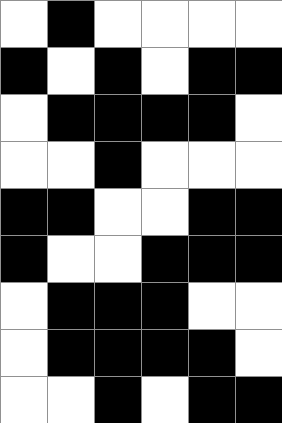[["white", "black", "white", "white", "white", "white"], ["black", "white", "black", "white", "black", "black"], ["white", "black", "black", "black", "black", "white"], ["white", "white", "black", "white", "white", "white"], ["black", "black", "white", "white", "black", "black"], ["black", "white", "white", "black", "black", "black"], ["white", "black", "black", "black", "white", "white"], ["white", "black", "black", "black", "black", "white"], ["white", "white", "black", "white", "black", "black"]]